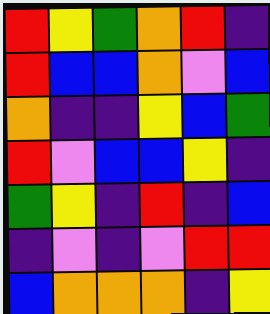[["red", "yellow", "green", "orange", "red", "indigo"], ["red", "blue", "blue", "orange", "violet", "blue"], ["orange", "indigo", "indigo", "yellow", "blue", "green"], ["red", "violet", "blue", "blue", "yellow", "indigo"], ["green", "yellow", "indigo", "red", "indigo", "blue"], ["indigo", "violet", "indigo", "violet", "red", "red"], ["blue", "orange", "orange", "orange", "indigo", "yellow"]]